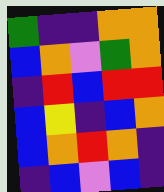[["green", "indigo", "indigo", "orange", "orange"], ["blue", "orange", "violet", "green", "orange"], ["indigo", "red", "blue", "red", "red"], ["blue", "yellow", "indigo", "blue", "orange"], ["blue", "orange", "red", "orange", "indigo"], ["indigo", "blue", "violet", "blue", "indigo"]]